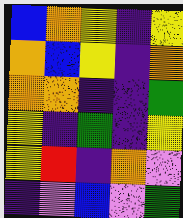[["blue", "orange", "yellow", "indigo", "yellow"], ["orange", "blue", "yellow", "indigo", "orange"], ["orange", "orange", "indigo", "indigo", "green"], ["yellow", "indigo", "green", "indigo", "yellow"], ["yellow", "red", "indigo", "orange", "violet"], ["indigo", "violet", "blue", "violet", "green"]]